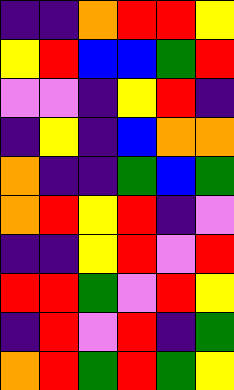[["indigo", "indigo", "orange", "red", "red", "yellow"], ["yellow", "red", "blue", "blue", "green", "red"], ["violet", "violet", "indigo", "yellow", "red", "indigo"], ["indigo", "yellow", "indigo", "blue", "orange", "orange"], ["orange", "indigo", "indigo", "green", "blue", "green"], ["orange", "red", "yellow", "red", "indigo", "violet"], ["indigo", "indigo", "yellow", "red", "violet", "red"], ["red", "red", "green", "violet", "red", "yellow"], ["indigo", "red", "violet", "red", "indigo", "green"], ["orange", "red", "green", "red", "green", "yellow"]]